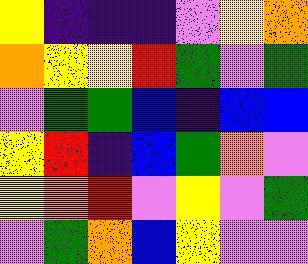[["yellow", "indigo", "indigo", "indigo", "violet", "yellow", "orange"], ["orange", "yellow", "yellow", "red", "green", "violet", "green"], ["violet", "green", "green", "blue", "indigo", "blue", "blue"], ["yellow", "red", "indigo", "blue", "green", "orange", "violet"], ["yellow", "orange", "red", "violet", "yellow", "violet", "green"], ["violet", "green", "orange", "blue", "yellow", "violet", "violet"]]